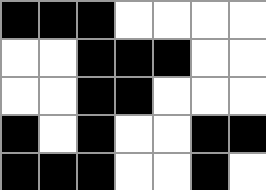[["black", "black", "black", "white", "white", "white", "white"], ["white", "white", "black", "black", "black", "white", "white"], ["white", "white", "black", "black", "white", "white", "white"], ["black", "white", "black", "white", "white", "black", "black"], ["black", "black", "black", "white", "white", "black", "white"]]